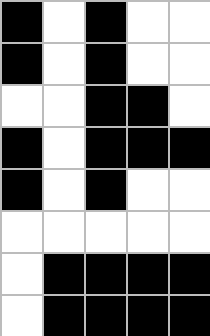[["black", "white", "black", "white", "white"], ["black", "white", "black", "white", "white"], ["white", "white", "black", "black", "white"], ["black", "white", "black", "black", "black"], ["black", "white", "black", "white", "white"], ["white", "white", "white", "white", "white"], ["white", "black", "black", "black", "black"], ["white", "black", "black", "black", "black"]]